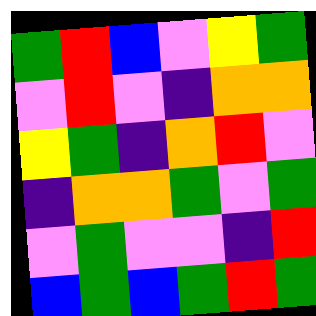[["green", "red", "blue", "violet", "yellow", "green"], ["violet", "red", "violet", "indigo", "orange", "orange"], ["yellow", "green", "indigo", "orange", "red", "violet"], ["indigo", "orange", "orange", "green", "violet", "green"], ["violet", "green", "violet", "violet", "indigo", "red"], ["blue", "green", "blue", "green", "red", "green"]]